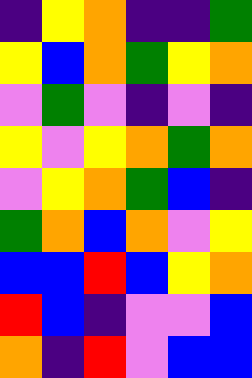[["indigo", "yellow", "orange", "indigo", "indigo", "green"], ["yellow", "blue", "orange", "green", "yellow", "orange"], ["violet", "green", "violet", "indigo", "violet", "indigo"], ["yellow", "violet", "yellow", "orange", "green", "orange"], ["violet", "yellow", "orange", "green", "blue", "indigo"], ["green", "orange", "blue", "orange", "violet", "yellow"], ["blue", "blue", "red", "blue", "yellow", "orange"], ["red", "blue", "indigo", "violet", "violet", "blue"], ["orange", "indigo", "red", "violet", "blue", "blue"]]